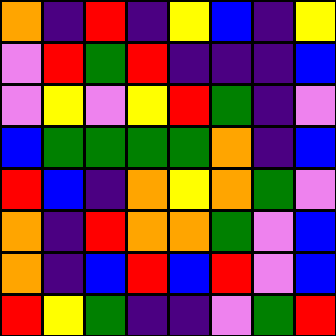[["orange", "indigo", "red", "indigo", "yellow", "blue", "indigo", "yellow"], ["violet", "red", "green", "red", "indigo", "indigo", "indigo", "blue"], ["violet", "yellow", "violet", "yellow", "red", "green", "indigo", "violet"], ["blue", "green", "green", "green", "green", "orange", "indigo", "blue"], ["red", "blue", "indigo", "orange", "yellow", "orange", "green", "violet"], ["orange", "indigo", "red", "orange", "orange", "green", "violet", "blue"], ["orange", "indigo", "blue", "red", "blue", "red", "violet", "blue"], ["red", "yellow", "green", "indigo", "indigo", "violet", "green", "red"]]